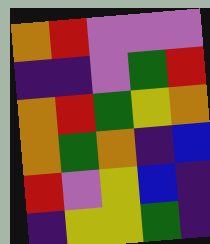[["orange", "red", "violet", "violet", "violet"], ["indigo", "indigo", "violet", "green", "red"], ["orange", "red", "green", "yellow", "orange"], ["orange", "green", "orange", "indigo", "blue"], ["red", "violet", "yellow", "blue", "indigo"], ["indigo", "yellow", "yellow", "green", "indigo"]]